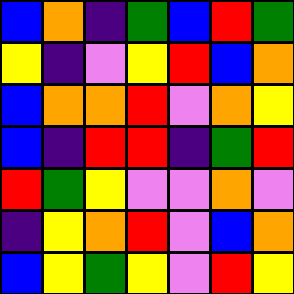[["blue", "orange", "indigo", "green", "blue", "red", "green"], ["yellow", "indigo", "violet", "yellow", "red", "blue", "orange"], ["blue", "orange", "orange", "red", "violet", "orange", "yellow"], ["blue", "indigo", "red", "red", "indigo", "green", "red"], ["red", "green", "yellow", "violet", "violet", "orange", "violet"], ["indigo", "yellow", "orange", "red", "violet", "blue", "orange"], ["blue", "yellow", "green", "yellow", "violet", "red", "yellow"]]